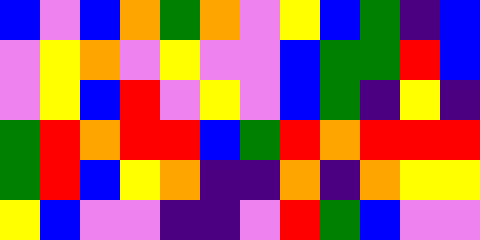[["blue", "violet", "blue", "orange", "green", "orange", "violet", "yellow", "blue", "green", "indigo", "blue"], ["violet", "yellow", "orange", "violet", "yellow", "violet", "violet", "blue", "green", "green", "red", "blue"], ["violet", "yellow", "blue", "red", "violet", "yellow", "violet", "blue", "green", "indigo", "yellow", "indigo"], ["green", "red", "orange", "red", "red", "blue", "green", "red", "orange", "red", "red", "red"], ["green", "red", "blue", "yellow", "orange", "indigo", "indigo", "orange", "indigo", "orange", "yellow", "yellow"], ["yellow", "blue", "violet", "violet", "indigo", "indigo", "violet", "red", "green", "blue", "violet", "violet"]]